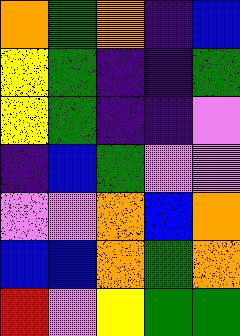[["orange", "green", "orange", "indigo", "blue"], ["yellow", "green", "indigo", "indigo", "green"], ["yellow", "green", "indigo", "indigo", "violet"], ["indigo", "blue", "green", "violet", "violet"], ["violet", "violet", "orange", "blue", "orange"], ["blue", "blue", "orange", "green", "orange"], ["red", "violet", "yellow", "green", "green"]]